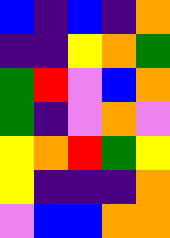[["blue", "indigo", "blue", "indigo", "orange"], ["indigo", "indigo", "yellow", "orange", "green"], ["green", "red", "violet", "blue", "orange"], ["green", "indigo", "violet", "orange", "violet"], ["yellow", "orange", "red", "green", "yellow"], ["yellow", "indigo", "indigo", "indigo", "orange"], ["violet", "blue", "blue", "orange", "orange"]]